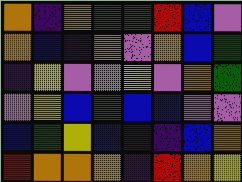[["orange", "indigo", "orange", "green", "green", "red", "blue", "violet"], ["orange", "blue", "indigo", "orange", "violet", "orange", "blue", "green"], ["indigo", "yellow", "violet", "violet", "yellow", "violet", "orange", "green"], ["violet", "yellow", "blue", "green", "blue", "blue", "violet", "violet"], ["blue", "green", "yellow", "blue", "indigo", "indigo", "blue", "orange"], ["red", "orange", "orange", "orange", "indigo", "red", "orange", "yellow"]]